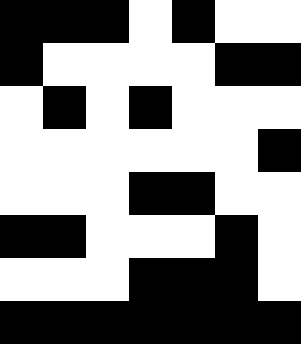[["black", "black", "black", "white", "black", "white", "white"], ["black", "white", "white", "white", "white", "black", "black"], ["white", "black", "white", "black", "white", "white", "white"], ["white", "white", "white", "white", "white", "white", "black"], ["white", "white", "white", "black", "black", "white", "white"], ["black", "black", "white", "white", "white", "black", "white"], ["white", "white", "white", "black", "black", "black", "white"], ["black", "black", "black", "black", "black", "black", "black"]]